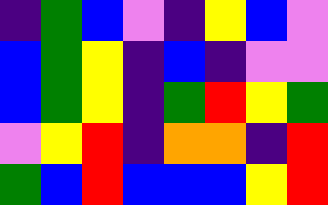[["indigo", "green", "blue", "violet", "indigo", "yellow", "blue", "violet"], ["blue", "green", "yellow", "indigo", "blue", "indigo", "violet", "violet"], ["blue", "green", "yellow", "indigo", "green", "red", "yellow", "green"], ["violet", "yellow", "red", "indigo", "orange", "orange", "indigo", "red"], ["green", "blue", "red", "blue", "blue", "blue", "yellow", "red"]]